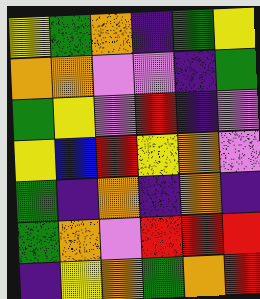[["yellow", "green", "orange", "indigo", "green", "yellow"], ["orange", "orange", "violet", "violet", "indigo", "green"], ["green", "yellow", "violet", "red", "indigo", "violet"], ["yellow", "blue", "red", "yellow", "orange", "violet"], ["green", "indigo", "orange", "indigo", "orange", "indigo"], ["green", "orange", "violet", "red", "red", "red"], ["indigo", "yellow", "orange", "green", "orange", "red"]]